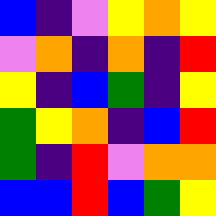[["blue", "indigo", "violet", "yellow", "orange", "yellow"], ["violet", "orange", "indigo", "orange", "indigo", "red"], ["yellow", "indigo", "blue", "green", "indigo", "yellow"], ["green", "yellow", "orange", "indigo", "blue", "red"], ["green", "indigo", "red", "violet", "orange", "orange"], ["blue", "blue", "red", "blue", "green", "yellow"]]